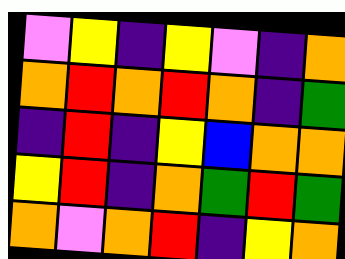[["violet", "yellow", "indigo", "yellow", "violet", "indigo", "orange"], ["orange", "red", "orange", "red", "orange", "indigo", "green"], ["indigo", "red", "indigo", "yellow", "blue", "orange", "orange"], ["yellow", "red", "indigo", "orange", "green", "red", "green"], ["orange", "violet", "orange", "red", "indigo", "yellow", "orange"]]